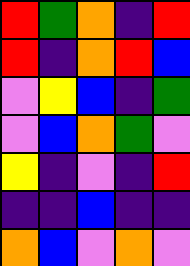[["red", "green", "orange", "indigo", "red"], ["red", "indigo", "orange", "red", "blue"], ["violet", "yellow", "blue", "indigo", "green"], ["violet", "blue", "orange", "green", "violet"], ["yellow", "indigo", "violet", "indigo", "red"], ["indigo", "indigo", "blue", "indigo", "indigo"], ["orange", "blue", "violet", "orange", "violet"]]